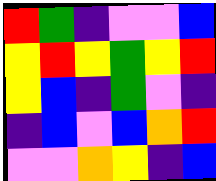[["red", "green", "indigo", "violet", "violet", "blue"], ["yellow", "red", "yellow", "green", "yellow", "red"], ["yellow", "blue", "indigo", "green", "violet", "indigo"], ["indigo", "blue", "violet", "blue", "orange", "red"], ["violet", "violet", "orange", "yellow", "indigo", "blue"]]